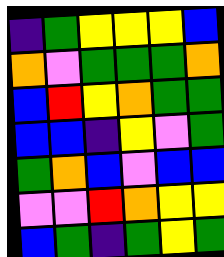[["indigo", "green", "yellow", "yellow", "yellow", "blue"], ["orange", "violet", "green", "green", "green", "orange"], ["blue", "red", "yellow", "orange", "green", "green"], ["blue", "blue", "indigo", "yellow", "violet", "green"], ["green", "orange", "blue", "violet", "blue", "blue"], ["violet", "violet", "red", "orange", "yellow", "yellow"], ["blue", "green", "indigo", "green", "yellow", "green"]]